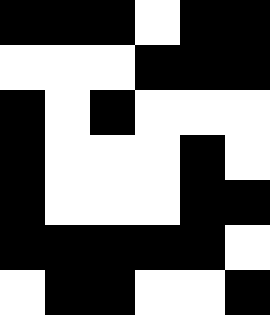[["black", "black", "black", "white", "black", "black"], ["white", "white", "white", "black", "black", "black"], ["black", "white", "black", "white", "white", "white"], ["black", "white", "white", "white", "black", "white"], ["black", "white", "white", "white", "black", "black"], ["black", "black", "black", "black", "black", "white"], ["white", "black", "black", "white", "white", "black"]]